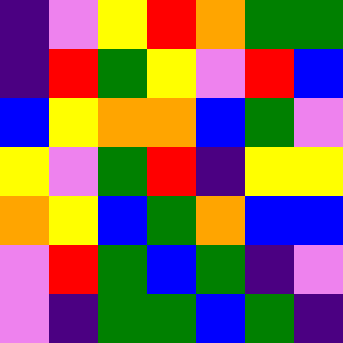[["indigo", "violet", "yellow", "red", "orange", "green", "green"], ["indigo", "red", "green", "yellow", "violet", "red", "blue"], ["blue", "yellow", "orange", "orange", "blue", "green", "violet"], ["yellow", "violet", "green", "red", "indigo", "yellow", "yellow"], ["orange", "yellow", "blue", "green", "orange", "blue", "blue"], ["violet", "red", "green", "blue", "green", "indigo", "violet"], ["violet", "indigo", "green", "green", "blue", "green", "indigo"]]